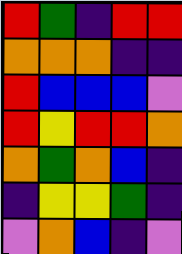[["red", "green", "indigo", "red", "red"], ["orange", "orange", "orange", "indigo", "indigo"], ["red", "blue", "blue", "blue", "violet"], ["red", "yellow", "red", "red", "orange"], ["orange", "green", "orange", "blue", "indigo"], ["indigo", "yellow", "yellow", "green", "indigo"], ["violet", "orange", "blue", "indigo", "violet"]]